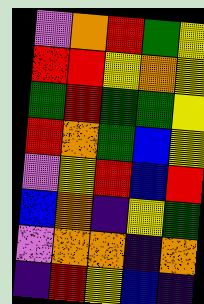[["violet", "orange", "red", "green", "yellow"], ["red", "red", "yellow", "orange", "yellow"], ["green", "red", "green", "green", "yellow"], ["red", "orange", "green", "blue", "yellow"], ["violet", "yellow", "red", "blue", "red"], ["blue", "orange", "indigo", "yellow", "green"], ["violet", "orange", "orange", "indigo", "orange"], ["indigo", "red", "yellow", "blue", "indigo"]]